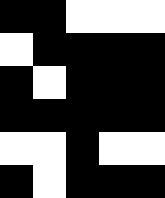[["black", "black", "white", "white", "white"], ["white", "black", "black", "black", "black"], ["black", "white", "black", "black", "black"], ["black", "black", "black", "black", "black"], ["white", "white", "black", "white", "white"], ["black", "white", "black", "black", "black"]]